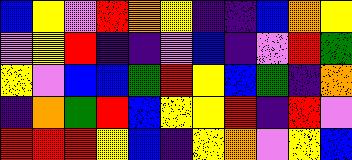[["blue", "yellow", "violet", "red", "orange", "yellow", "indigo", "indigo", "blue", "orange", "yellow"], ["violet", "yellow", "red", "indigo", "indigo", "violet", "blue", "indigo", "violet", "red", "green"], ["yellow", "violet", "blue", "blue", "green", "red", "yellow", "blue", "green", "indigo", "orange"], ["indigo", "orange", "green", "red", "blue", "yellow", "yellow", "red", "indigo", "red", "violet"], ["red", "red", "red", "yellow", "blue", "indigo", "yellow", "orange", "violet", "yellow", "blue"]]